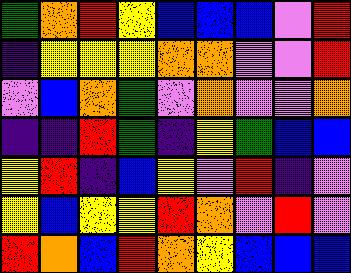[["green", "orange", "red", "yellow", "blue", "blue", "blue", "violet", "red"], ["indigo", "yellow", "yellow", "yellow", "orange", "orange", "violet", "violet", "red"], ["violet", "blue", "orange", "green", "violet", "orange", "violet", "violet", "orange"], ["indigo", "indigo", "red", "green", "indigo", "yellow", "green", "blue", "blue"], ["yellow", "red", "indigo", "blue", "yellow", "violet", "red", "indigo", "violet"], ["yellow", "blue", "yellow", "yellow", "red", "orange", "violet", "red", "violet"], ["red", "orange", "blue", "red", "orange", "yellow", "blue", "blue", "blue"]]